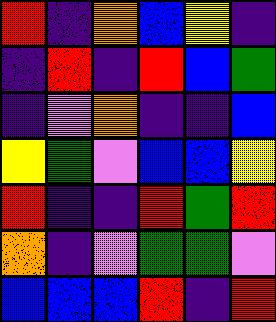[["red", "indigo", "orange", "blue", "yellow", "indigo"], ["indigo", "red", "indigo", "red", "blue", "green"], ["indigo", "violet", "orange", "indigo", "indigo", "blue"], ["yellow", "green", "violet", "blue", "blue", "yellow"], ["red", "indigo", "indigo", "red", "green", "red"], ["orange", "indigo", "violet", "green", "green", "violet"], ["blue", "blue", "blue", "red", "indigo", "red"]]